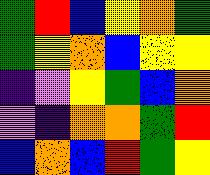[["green", "red", "blue", "yellow", "orange", "green"], ["green", "yellow", "orange", "blue", "yellow", "yellow"], ["indigo", "violet", "yellow", "green", "blue", "orange"], ["violet", "indigo", "orange", "orange", "green", "red"], ["blue", "orange", "blue", "red", "green", "yellow"]]